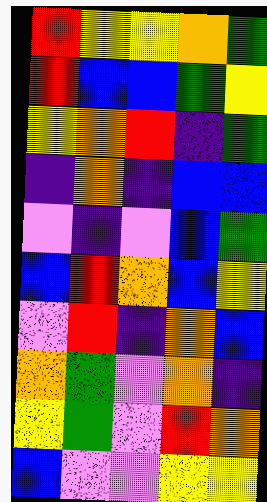[["red", "yellow", "yellow", "orange", "green"], ["red", "blue", "blue", "green", "yellow"], ["yellow", "orange", "red", "indigo", "green"], ["indigo", "orange", "indigo", "blue", "blue"], ["violet", "indigo", "violet", "blue", "green"], ["blue", "red", "orange", "blue", "yellow"], ["violet", "red", "indigo", "orange", "blue"], ["orange", "green", "violet", "orange", "indigo"], ["yellow", "green", "violet", "red", "orange"], ["blue", "violet", "violet", "yellow", "yellow"]]